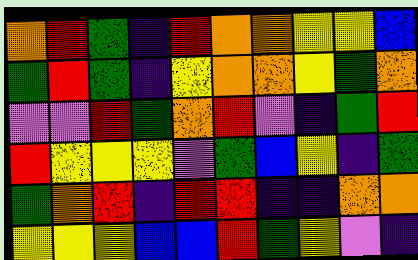[["orange", "red", "green", "indigo", "red", "orange", "orange", "yellow", "yellow", "blue"], ["green", "red", "green", "indigo", "yellow", "orange", "orange", "yellow", "green", "orange"], ["violet", "violet", "red", "green", "orange", "red", "violet", "indigo", "green", "red"], ["red", "yellow", "yellow", "yellow", "violet", "green", "blue", "yellow", "indigo", "green"], ["green", "orange", "red", "indigo", "red", "red", "indigo", "indigo", "orange", "orange"], ["yellow", "yellow", "yellow", "blue", "blue", "red", "green", "yellow", "violet", "indigo"]]